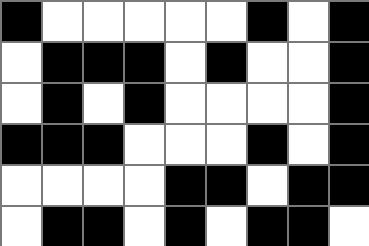[["black", "white", "white", "white", "white", "white", "black", "white", "black"], ["white", "black", "black", "black", "white", "black", "white", "white", "black"], ["white", "black", "white", "black", "white", "white", "white", "white", "black"], ["black", "black", "black", "white", "white", "white", "black", "white", "black"], ["white", "white", "white", "white", "black", "black", "white", "black", "black"], ["white", "black", "black", "white", "black", "white", "black", "black", "white"]]